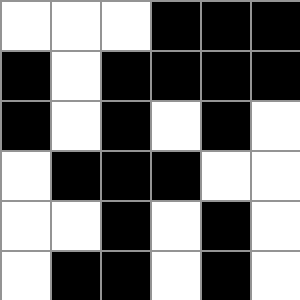[["white", "white", "white", "black", "black", "black"], ["black", "white", "black", "black", "black", "black"], ["black", "white", "black", "white", "black", "white"], ["white", "black", "black", "black", "white", "white"], ["white", "white", "black", "white", "black", "white"], ["white", "black", "black", "white", "black", "white"]]